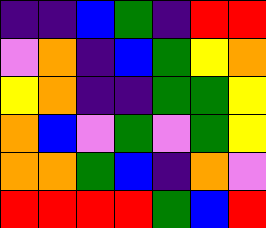[["indigo", "indigo", "blue", "green", "indigo", "red", "red"], ["violet", "orange", "indigo", "blue", "green", "yellow", "orange"], ["yellow", "orange", "indigo", "indigo", "green", "green", "yellow"], ["orange", "blue", "violet", "green", "violet", "green", "yellow"], ["orange", "orange", "green", "blue", "indigo", "orange", "violet"], ["red", "red", "red", "red", "green", "blue", "red"]]